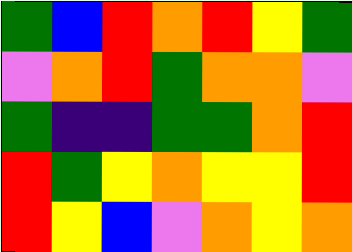[["green", "blue", "red", "orange", "red", "yellow", "green"], ["violet", "orange", "red", "green", "orange", "orange", "violet"], ["green", "indigo", "indigo", "green", "green", "orange", "red"], ["red", "green", "yellow", "orange", "yellow", "yellow", "red"], ["red", "yellow", "blue", "violet", "orange", "yellow", "orange"]]